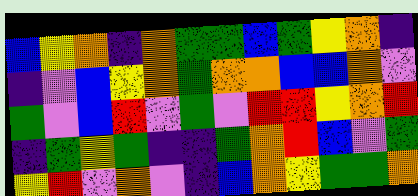[["blue", "yellow", "orange", "indigo", "orange", "green", "green", "blue", "green", "yellow", "orange", "indigo"], ["indigo", "violet", "blue", "yellow", "orange", "green", "orange", "orange", "blue", "blue", "orange", "violet"], ["green", "violet", "blue", "red", "violet", "green", "violet", "red", "red", "yellow", "orange", "red"], ["indigo", "green", "yellow", "green", "indigo", "indigo", "green", "orange", "red", "blue", "violet", "green"], ["yellow", "red", "violet", "orange", "violet", "indigo", "blue", "orange", "yellow", "green", "green", "orange"]]